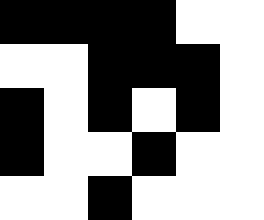[["black", "black", "black", "black", "white", "white"], ["white", "white", "black", "black", "black", "white"], ["black", "white", "black", "white", "black", "white"], ["black", "white", "white", "black", "white", "white"], ["white", "white", "black", "white", "white", "white"]]